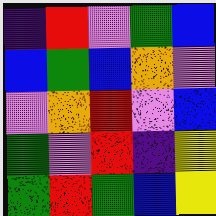[["indigo", "red", "violet", "green", "blue"], ["blue", "green", "blue", "orange", "violet"], ["violet", "orange", "red", "violet", "blue"], ["green", "violet", "red", "indigo", "yellow"], ["green", "red", "green", "blue", "yellow"]]